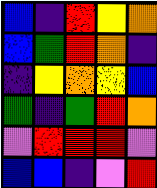[["blue", "indigo", "red", "yellow", "orange"], ["blue", "green", "red", "orange", "indigo"], ["indigo", "yellow", "orange", "yellow", "blue"], ["green", "indigo", "green", "red", "orange"], ["violet", "red", "red", "red", "violet"], ["blue", "blue", "indigo", "violet", "red"]]